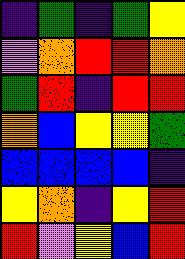[["indigo", "green", "indigo", "green", "yellow"], ["violet", "orange", "red", "red", "orange"], ["green", "red", "indigo", "red", "red"], ["orange", "blue", "yellow", "yellow", "green"], ["blue", "blue", "blue", "blue", "indigo"], ["yellow", "orange", "indigo", "yellow", "red"], ["red", "violet", "yellow", "blue", "red"]]